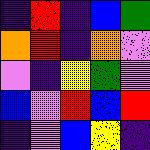[["indigo", "red", "indigo", "blue", "green"], ["orange", "red", "indigo", "orange", "violet"], ["violet", "indigo", "yellow", "green", "violet"], ["blue", "violet", "red", "blue", "red"], ["indigo", "violet", "blue", "yellow", "indigo"]]